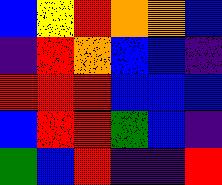[["blue", "yellow", "red", "orange", "orange", "blue"], ["indigo", "red", "orange", "blue", "blue", "indigo"], ["red", "red", "red", "blue", "blue", "blue"], ["blue", "red", "red", "green", "blue", "indigo"], ["green", "blue", "red", "indigo", "indigo", "red"]]